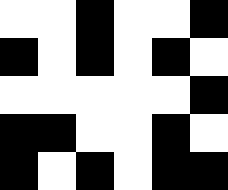[["white", "white", "black", "white", "white", "black"], ["black", "white", "black", "white", "black", "white"], ["white", "white", "white", "white", "white", "black"], ["black", "black", "white", "white", "black", "white"], ["black", "white", "black", "white", "black", "black"]]